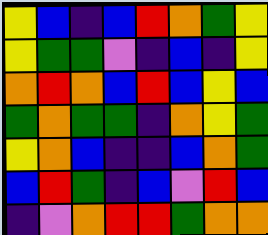[["yellow", "blue", "indigo", "blue", "red", "orange", "green", "yellow"], ["yellow", "green", "green", "violet", "indigo", "blue", "indigo", "yellow"], ["orange", "red", "orange", "blue", "red", "blue", "yellow", "blue"], ["green", "orange", "green", "green", "indigo", "orange", "yellow", "green"], ["yellow", "orange", "blue", "indigo", "indigo", "blue", "orange", "green"], ["blue", "red", "green", "indigo", "blue", "violet", "red", "blue"], ["indigo", "violet", "orange", "red", "red", "green", "orange", "orange"]]